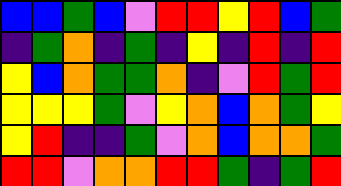[["blue", "blue", "green", "blue", "violet", "red", "red", "yellow", "red", "blue", "green"], ["indigo", "green", "orange", "indigo", "green", "indigo", "yellow", "indigo", "red", "indigo", "red"], ["yellow", "blue", "orange", "green", "green", "orange", "indigo", "violet", "red", "green", "red"], ["yellow", "yellow", "yellow", "green", "violet", "yellow", "orange", "blue", "orange", "green", "yellow"], ["yellow", "red", "indigo", "indigo", "green", "violet", "orange", "blue", "orange", "orange", "green"], ["red", "red", "violet", "orange", "orange", "red", "red", "green", "indigo", "green", "red"]]